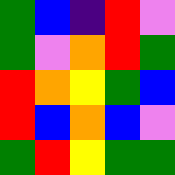[["green", "blue", "indigo", "red", "violet"], ["green", "violet", "orange", "red", "green"], ["red", "orange", "yellow", "green", "blue"], ["red", "blue", "orange", "blue", "violet"], ["green", "red", "yellow", "green", "green"]]